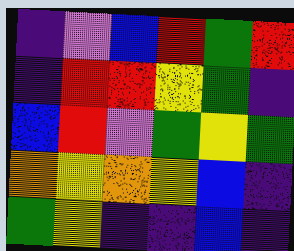[["indigo", "violet", "blue", "red", "green", "red"], ["indigo", "red", "red", "yellow", "green", "indigo"], ["blue", "red", "violet", "green", "yellow", "green"], ["orange", "yellow", "orange", "yellow", "blue", "indigo"], ["green", "yellow", "indigo", "indigo", "blue", "indigo"]]